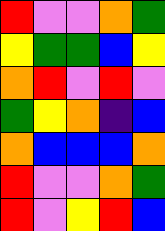[["red", "violet", "violet", "orange", "green"], ["yellow", "green", "green", "blue", "yellow"], ["orange", "red", "violet", "red", "violet"], ["green", "yellow", "orange", "indigo", "blue"], ["orange", "blue", "blue", "blue", "orange"], ["red", "violet", "violet", "orange", "green"], ["red", "violet", "yellow", "red", "blue"]]